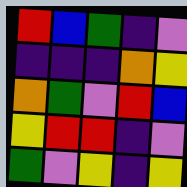[["red", "blue", "green", "indigo", "violet"], ["indigo", "indigo", "indigo", "orange", "yellow"], ["orange", "green", "violet", "red", "blue"], ["yellow", "red", "red", "indigo", "violet"], ["green", "violet", "yellow", "indigo", "yellow"]]